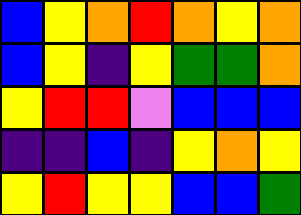[["blue", "yellow", "orange", "red", "orange", "yellow", "orange"], ["blue", "yellow", "indigo", "yellow", "green", "green", "orange"], ["yellow", "red", "red", "violet", "blue", "blue", "blue"], ["indigo", "indigo", "blue", "indigo", "yellow", "orange", "yellow"], ["yellow", "red", "yellow", "yellow", "blue", "blue", "green"]]